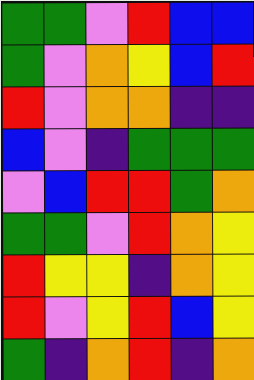[["green", "green", "violet", "red", "blue", "blue"], ["green", "violet", "orange", "yellow", "blue", "red"], ["red", "violet", "orange", "orange", "indigo", "indigo"], ["blue", "violet", "indigo", "green", "green", "green"], ["violet", "blue", "red", "red", "green", "orange"], ["green", "green", "violet", "red", "orange", "yellow"], ["red", "yellow", "yellow", "indigo", "orange", "yellow"], ["red", "violet", "yellow", "red", "blue", "yellow"], ["green", "indigo", "orange", "red", "indigo", "orange"]]